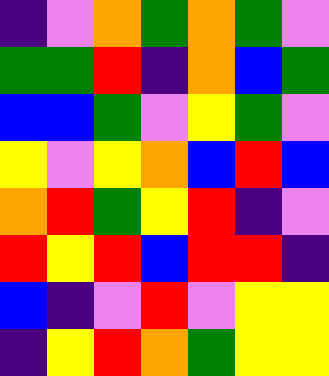[["indigo", "violet", "orange", "green", "orange", "green", "violet"], ["green", "green", "red", "indigo", "orange", "blue", "green"], ["blue", "blue", "green", "violet", "yellow", "green", "violet"], ["yellow", "violet", "yellow", "orange", "blue", "red", "blue"], ["orange", "red", "green", "yellow", "red", "indigo", "violet"], ["red", "yellow", "red", "blue", "red", "red", "indigo"], ["blue", "indigo", "violet", "red", "violet", "yellow", "yellow"], ["indigo", "yellow", "red", "orange", "green", "yellow", "yellow"]]